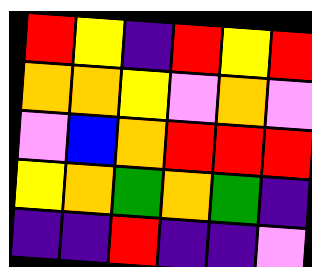[["red", "yellow", "indigo", "red", "yellow", "red"], ["orange", "orange", "yellow", "violet", "orange", "violet"], ["violet", "blue", "orange", "red", "red", "red"], ["yellow", "orange", "green", "orange", "green", "indigo"], ["indigo", "indigo", "red", "indigo", "indigo", "violet"]]